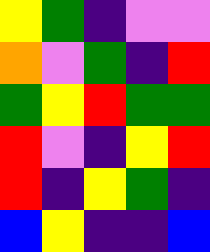[["yellow", "green", "indigo", "violet", "violet"], ["orange", "violet", "green", "indigo", "red"], ["green", "yellow", "red", "green", "green"], ["red", "violet", "indigo", "yellow", "red"], ["red", "indigo", "yellow", "green", "indigo"], ["blue", "yellow", "indigo", "indigo", "blue"]]